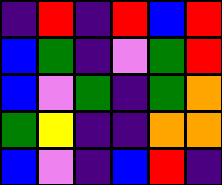[["indigo", "red", "indigo", "red", "blue", "red"], ["blue", "green", "indigo", "violet", "green", "red"], ["blue", "violet", "green", "indigo", "green", "orange"], ["green", "yellow", "indigo", "indigo", "orange", "orange"], ["blue", "violet", "indigo", "blue", "red", "indigo"]]